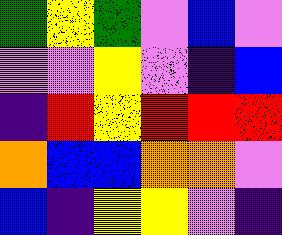[["green", "yellow", "green", "violet", "blue", "violet"], ["violet", "violet", "yellow", "violet", "indigo", "blue"], ["indigo", "red", "yellow", "red", "red", "red"], ["orange", "blue", "blue", "orange", "orange", "violet"], ["blue", "indigo", "yellow", "yellow", "violet", "indigo"]]